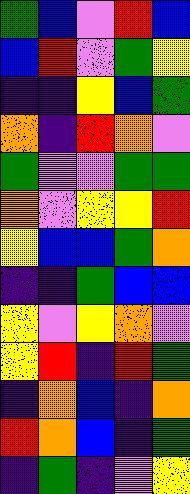[["green", "blue", "violet", "red", "blue"], ["blue", "red", "violet", "green", "yellow"], ["indigo", "indigo", "yellow", "blue", "green"], ["orange", "indigo", "red", "orange", "violet"], ["green", "violet", "violet", "green", "green"], ["orange", "violet", "yellow", "yellow", "red"], ["yellow", "blue", "blue", "green", "orange"], ["indigo", "indigo", "green", "blue", "blue"], ["yellow", "violet", "yellow", "orange", "violet"], ["yellow", "red", "indigo", "red", "green"], ["indigo", "orange", "blue", "indigo", "orange"], ["red", "orange", "blue", "indigo", "green"], ["indigo", "green", "indigo", "violet", "yellow"]]